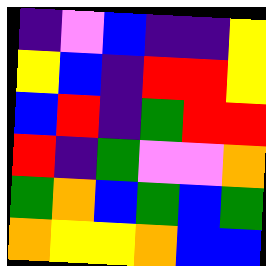[["indigo", "violet", "blue", "indigo", "indigo", "yellow"], ["yellow", "blue", "indigo", "red", "red", "yellow"], ["blue", "red", "indigo", "green", "red", "red"], ["red", "indigo", "green", "violet", "violet", "orange"], ["green", "orange", "blue", "green", "blue", "green"], ["orange", "yellow", "yellow", "orange", "blue", "blue"]]